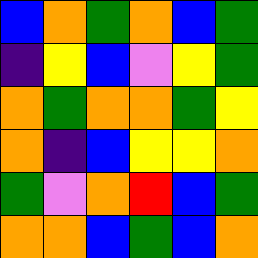[["blue", "orange", "green", "orange", "blue", "green"], ["indigo", "yellow", "blue", "violet", "yellow", "green"], ["orange", "green", "orange", "orange", "green", "yellow"], ["orange", "indigo", "blue", "yellow", "yellow", "orange"], ["green", "violet", "orange", "red", "blue", "green"], ["orange", "orange", "blue", "green", "blue", "orange"]]